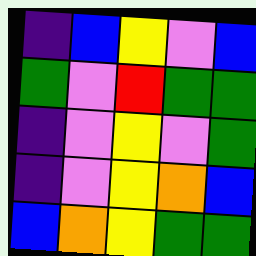[["indigo", "blue", "yellow", "violet", "blue"], ["green", "violet", "red", "green", "green"], ["indigo", "violet", "yellow", "violet", "green"], ["indigo", "violet", "yellow", "orange", "blue"], ["blue", "orange", "yellow", "green", "green"]]